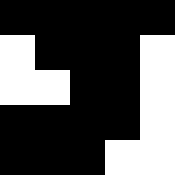[["black", "black", "black", "black", "black"], ["white", "black", "black", "black", "white"], ["white", "white", "black", "black", "white"], ["black", "black", "black", "black", "white"], ["black", "black", "black", "white", "white"]]